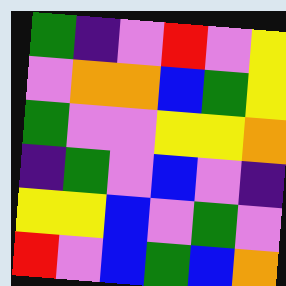[["green", "indigo", "violet", "red", "violet", "yellow"], ["violet", "orange", "orange", "blue", "green", "yellow"], ["green", "violet", "violet", "yellow", "yellow", "orange"], ["indigo", "green", "violet", "blue", "violet", "indigo"], ["yellow", "yellow", "blue", "violet", "green", "violet"], ["red", "violet", "blue", "green", "blue", "orange"]]